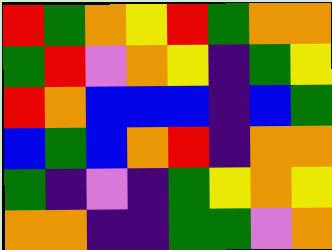[["red", "green", "orange", "yellow", "red", "green", "orange", "orange"], ["green", "red", "violet", "orange", "yellow", "indigo", "green", "yellow"], ["red", "orange", "blue", "blue", "blue", "indigo", "blue", "green"], ["blue", "green", "blue", "orange", "red", "indigo", "orange", "orange"], ["green", "indigo", "violet", "indigo", "green", "yellow", "orange", "yellow"], ["orange", "orange", "indigo", "indigo", "green", "green", "violet", "orange"]]